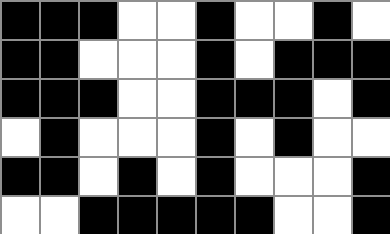[["black", "black", "black", "white", "white", "black", "white", "white", "black", "white"], ["black", "black", "white", "white", "white", "black", "white", "black", "black", "black"], ["black", "black", "black", "white", "white", "black", "black", "black", "white", "black"], ["white", "black", "white", "white", "white", "black", "white", "black", "white", "white"], ["black", "black", "white", "black", "white", "black", "white", "white", "white", "black"], ["white", "white", "black", "black", "black", "black", "black", "white", "white", "black"]]